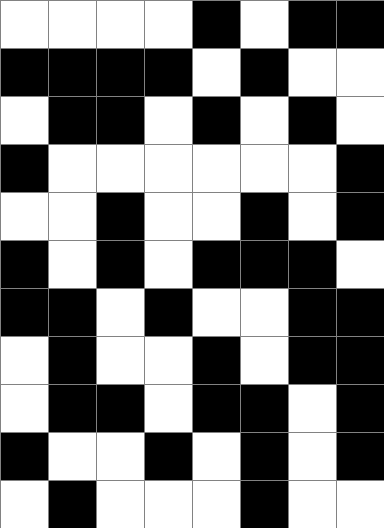[["white", "white", "white", "white", "black", "white", "black", "black"], ["black", "black", "black", "black", "white", "black", "white", "white"], ["white", "black", "black", "white", "black", "white", "black", "white"], ["black", "white", "white", "white", "white", "white", "white", "black"], ["white", "white", "black", "white", "white", "black", "white", "black"], ["black", "white", "black", "white", "black", "black", "black", "white"], ["black", "black", "white", "black", "white", "white", "black", "black"], ["white", "black", "white", "white", "black", "white", "black", "black"], ["white", "black", "black", "white", "black", "black", "white", "black"], ["black", "white", "white", "black", "white", "black", "white", "black"], ["white", "black", "white", "white", "white", "black", "white", "white"]]